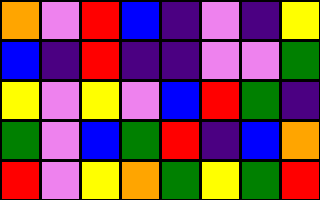[["orange", "violet", "red", "blue", "indigo", "violet", "indigo", "yellow"], ["blue", "indigo", "red", "indigo", "indigo", "violet", "violet", "green"], ["yellow", "violet", "yellow", "violet", "blue", "red", "green", "indigo"], ["green", "violet", "blue", "green", "red", "indigo", "blue", "orange"], ["red", "violet", "yellow", "orange", "green", "yellow", "green", "red"]]